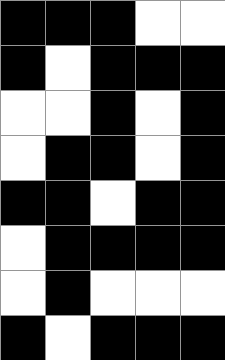[["black", "black", "black", "white", "white"], ["black", "white", "black", "black", "black"], ["white", "white", "black", "white", "black"], ["white", "black", "black", "white", "black"], ["black", "black", "white", "black", "black"], ["white", "black", "black", "black", "black"], ["white", "black", "white", "white", "white"], ["black", "white", "black", "black", "black"]]